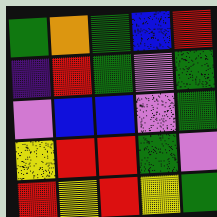[["green", "orange", "green", "blue", "red"], ["indigo", "red", "green", "violet", "green"], ["violet", "blue", "blue", "violet", "green"], ["yellow", "red", "red", "green", "violet"], ["red", "yellow", "red", "yellow", "green"]]